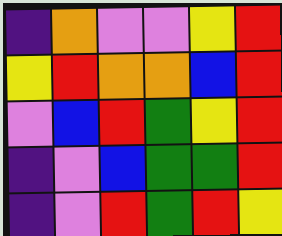[["indigo", "orange", "violet", "violet", "yellow", "red"], ["yellow", "red", "orange", "orange", "blue", "red"], ["violet", "blue", "red", "green", "yellow", "red"], ["indigo", "violet", "blue", "green", "green", "red"], ["indigo", "violet", "red", "green", "red", "yellow"]]